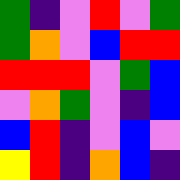[["green", "indigo", "violet", "red", "violet", "green"], ["green", "orange", "violet", "blue", "red", "red"], ["red", "red", "red", "violet", "green", "blue"], ["violet", "orange", "green", "violet", "indigo", "blue"], ["blue", "red", "indigo", "violet", "blue", "violet"], ["yellow", "red", "indigo", "orange", "blue", "indigo"]]